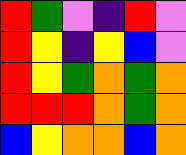[["red", "green", "violet", "indigo", "red", "violet"], ["red", "yellow", "indigo", "yellow", "blue", "violet"], ["red", "yellow", "green", "orange", "green", "orange"], ["red", "red", "red", "orange", "green", "orange"], ["blue", "yellow", "orange", "orange", "blue", "orange"]]